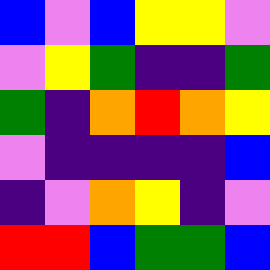[["blue", "violet", "blue", "yellow", "yellow", "violet"], ["violet", "yellow", "green", "indigo", "indigo", "green"], ["green", "indigo", "orange", "red", "orange", "yellow"], ["violet", "indigo", "indigo", "indigo", "indigo", "blue"], ["indigo", "violet", "orange", "yellow", "indigo", "violet"], ["red", "red", "blue", "green", "green", "blue"]]